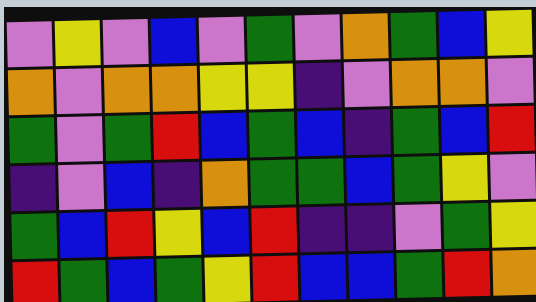[["violet", "yellow", "violet", "blue", "violet", "green", "violet", "orange", "green", "blue", "yellow"], ["orange", "violet", "orange", "orange", "yellow", "yellow", "indigo", "violet", "orange", "orange", "violet"], ["green", "violet", "green", "red", "blue", "green", "blue", "indigo", "green", "blue", "red"], ["indigo", "violet", "blue", "indigo", "orange", "green", "green", "blue", "green", "yellow", "violet"], ["green", "blue", "red", "yellow", "blue", "red", "indigo", "indigo", "violet", "green", "yellow"], ["red", "green", "blue", "green", "yellow", "red", "blue", "blue", "green", "red", "orange"]]